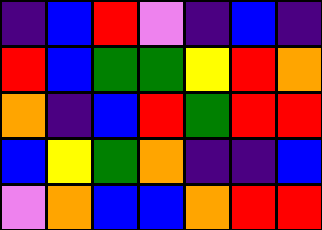[["indigo", "blue", "red", "violet", "indigo", "blue", "indigo"], ["red", "blue", "green", "green", "yellow", "red", "orange"], ["orange", "indigo", "blue", "red", "green", "red", "red"], ["blue", "yellow", "green", "orange", "indigo", "indigo", "blue"], ["violet", "orange", "blue", "blue", "orange", "red", "red"]]